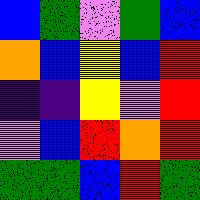[["blue", "green", "violet", "green", "blue"], ["orange", "blue", "yellow", "blue", "red"], ["indigo", "indigo", "yellow", "violet", "red"], ["violet", "blue", "red", "orange", "red"], ["green", "green", "blue", "red", "green"]]